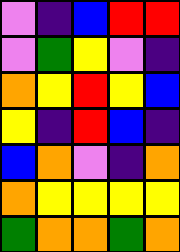[["violet", "indigo", "blue", "red", "red"], ["violet", "green", "yellow", "violet", "indigo"], ["orange", "yellow", "red", "yellow", "blue"], ["yellow", "indigo", "red", "blue", "indigo"], ["blue", "orange", "violet", "indigo", "orange"], ["orange", "yellow", "yellow", "yellow", "yellow"], ["green", "orange", "orange", "green", "orange"]]